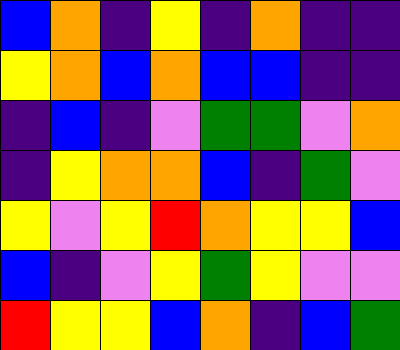[["blue", "orange", "indigo", "yellow", "indigo", "orange", "indigo", "indigo"], ["yellow", "orange", "blue", "orange", "blue", "blue", "indigo", "indigo"], ["indigo", "blue", "indigo", "violet", "green", "green", "violet", "orange"], ["indigo", "yellow", "orange", "orange", "blue", "indigo", "green", "violet"], ["yellow", "violet", "yellow", "red", "orange", "yellow", "yellow", "blue"], ["blue", "indigo", "violet", "yellow", "green", "yellow", "violet", "violet"], ["red", "yellow", "yellow", "blue", "orange", "indigo", "blue", "green"]]